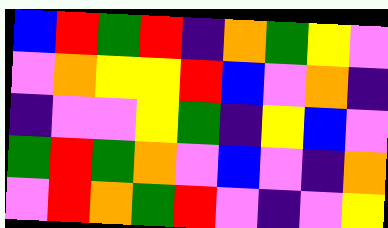[["blue", "red", "green", "red", "indigo", "orange", "green", "yellow", "violet"], ["violet", "orange", "yellow", "yellow", "red", "blue", "violet", "orange", "indigo"], ["indigo", "violet", "violet", "yellow", "green", "indigo", "yellow", "blue", "violet"], ["green", "red", "green", "orange", "violet", "blue", "violet", "indigo", "orange"], ["violet", "red", "orange", "green", "red", "violet", "indigo", "violet", "yellow"]]